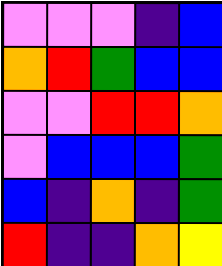[["violet", "violet", "violet", "indigo", "blue"], ["orange", "red", "green", "blue", "blue"], ["violet", "violet", "red", "red", "orange"], ["violet", "blue", "blue", "blue", "green"], ["blue", "indigo", "orange", "indigo", "green"], ["red", "indigo", "indigo", "orange", "yellow"]]